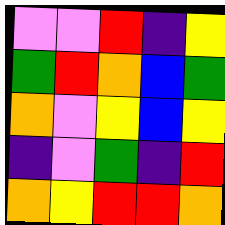[["violet", "violet", "red", "indigo", "yellow"], ["green", "red", "orange", "blue", "green"], ["orange", "violet", "yellow", "blue", "yellow"], ["indigo", "violet", "green", "indigo", "red"], ["orange", "yellow", "red", "red", "orange"]]